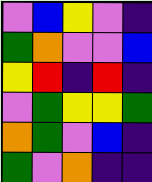[["violet", "blue", "yellow", "violet", "indigo"], ["green", "orange", "violet", "violet", "blue"], ["yellow", "red", "indigo", "red", "indigo"], ["violet", "green", "yellow", "yellow", "green"], ["orange", "green", "violet", "blue", "indigo"], ["green", "violet", "orange", "indigo", "indigo"]]